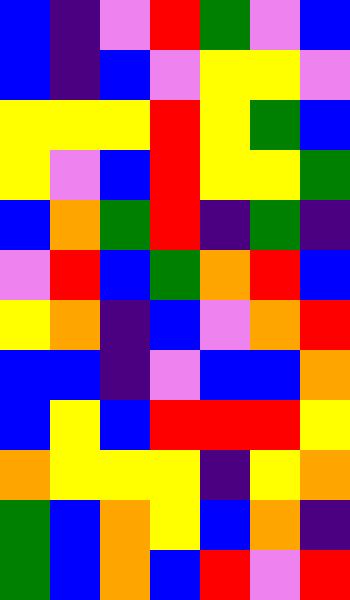[["blue", "indigo", "violet", "red", "green", "violet", "blue"], ["blue", "indigo", "blue", "violet", "yellow", "yellow", "violet"], ["yellow", "yellow", "yellow", "red", "yellow", "green", "blue"], ["yellow", "violet", "blue", "red", "yellow", "yellow", "green"], ["blue", "orange", "green", "red", "indigo", "green", "indigo"], ["violet", "red", "blue", "green", "orange", "red", "blue"], ["yellow", "orange", "indigo", "blue", "violet", "orange", "red"], ["blue", "blue", "indigo", "violet", "blue", "blue", "orange"], ["blue", "yellow", "blue", "red", "red", "red", "yellow"], ["orange", "yellow", "yellow", "yellow", "indigo", "yellow", "orange"], ["green", "blue", "orange", "yellow", "blue", "orange", "indigo"], ["green", "blue", "orange", "blue", "red", "violet", "red"]]